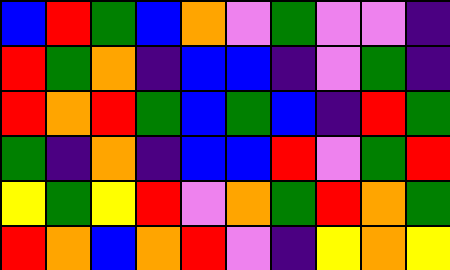[["blue", "red", "green", "blue", "orange", "violet", "green", "violet", "violet", "indigo"], ["red", "green", "orange", "indigo", "blue", "blue", "indigo", "violet", "green", "indigo"], ["red", "orange", "red", "green", "blue", "green", "blue", "indigo", "red", "green"], ["green", "indigo", "orange", "indigo", "blue", "blue", "red", "violet", "green", "red"], ["yellow", "green", "yellow", "red", "violet", "orange", "green", "red", "orange", "green"], ["red", "orange", "blue", "orange", "red", "violet", "indigo", "yellow", "orange", "yellow"]]